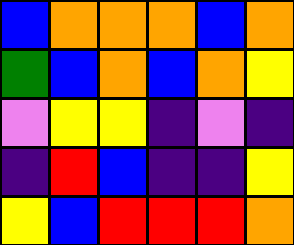[["blue", "orange", "orange", "orange", "blue", "orange"], ["green", "blue", "orange", "blue", "orange", "yellow"], ["violet", "yellow", "yellow", "indigo", "violet", "indigo"], ["indigo", "red", "blue", "indigo", "indigo", "yellow"], ["yellow", "blue", "red", "red", "red", "orange"]]